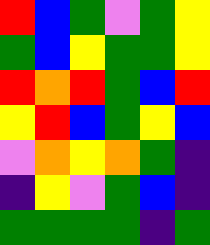[["red", "blue", "green", "violet", "green", "yellow"], ["green", "blue", "yellow", "green", "green", "yellow"], ["red", "orange", "red", "green", "blue", "red"], ["yellow", "red", "blue", "green", "yellow", "blue"], ["violet", "orange", "yellow", "orange", "green", "indigo"], ["indigo", "yellow", "violet", "green", "blue", "indigo"], ["green", "green", "green", "green", "indigo", "green"]]